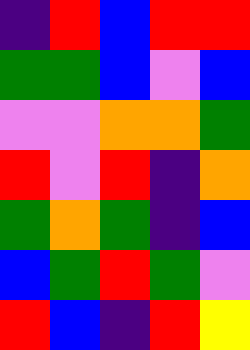[["indigo", "red", "blue", "red", "red"], ["green", "green", "blue", "violet", "blue"], ["violet", "violet", "orange", "orange", "green"], ["red", "violet", "red", "indigo", "orange"], ["green", "orange", "green", "indigo", "blue"], ["blue", "green", "red", "green", "violet"], ["red", "blue", "indigo", "red", "yellow"]]